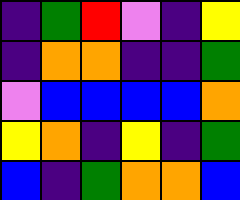[["indigo", "green", "red", "violet", "indigo", "yellow"], ["indigo", "orange", "orange", "indigo", "indigo", "green"], ["violet", "blue", "blue", "blue", "blue", "orange"], ["yellow", "orange", "indigo", "yellow", "indigo", "green"], ["blue", "indigo", "green", "orange", "orange", "blue"]]